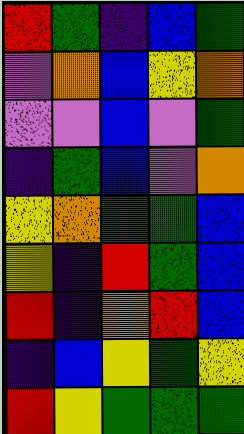[["red", "green", "indigo", "blue", "green"], ["violet", "orange", "blue", "yellow", "orange"], ["violet", "violet", "blue", "violet", "green"], ["indigo", "green", "blue", "violet", "orange"], ["yellow", "orange", "green", "green", "blue"], ["yellow", "indigo", "red", "green", "blue"], ["red", "indigo", "orange", "red", "blue"], ["indigo", "blue", "yellow", "green", "yellow"], ["red", "yellow", "green", "green", "green"]]